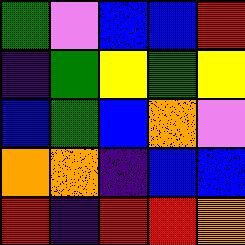[["green", "violet", "blue", "blue", "red"], ["indigo", "green", "yellow", "green", "yellow"], ["blue", "green", "blue", "orange", "violet"], ["orange", "orange", "indigo", "blue", "blue"], ["red", "indigo", "red", "red", "orange"]]